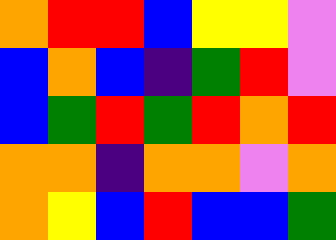[["orange", "red", "red", "blue", "yellow", "yellow", "violet"], ["blue", "orange", "blue", "indigo", "green", "red", "violet"], ["blue", "green", "red", "green", "red", "orange", "red"], ["orange", "orange", "indigo", "orange", "orange", "violet", "orange"], ["orange", "yellow", "blue", "red", "blue", "blue", "green"]]